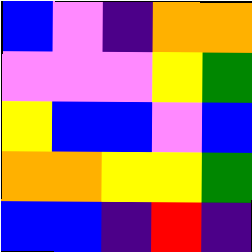[["blue", "violet", "indigo", "orange", "orange"], ["violet", "violet", "violet", "yellow", "green"], ["yellow", "blue", "blue", "violet", "blue"], ["orange", "orange", "yellow", "yellow", "green"], ["blue", "blue", "indigo", "red", "indigo"]]